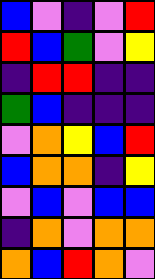[["blue", "violet", "indigo", "violet", "red"], ["red", "blue", "green", "violet", "yellow"], ["indigo", "red", "red", "indigo", "indigo"], ["green", "blue", "indigo", "indigo", "indigo"], ["violet", "orange", "yellow", "blue", "red"], ["blue", "orange", "orange", "indigo", "yellow"], ["violet", "blue", "violet", "blue", "blue"], ["indigo", "orange", "violet", "orange", "orange"], ["orange", "blue", "red", "orange", "violet"]]